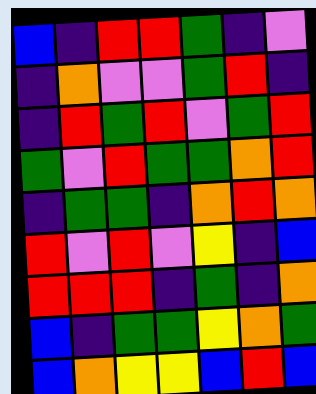[["blue", "indigo", "red", "red", "green", "indigo", "violet"], ["indigo", "orange", "violet", "violet", "green", "red", "indigo"], ["indigo", "red", "green", "red", "violet", "green", "red"], ["green", "violet", "red", "green", "green", "orange", "red"], ["indigo", "green", "green", "indigo", "orange", "red", "orange"], ["red", "violet", "red", "violet", "yellow", "indigo", "blue"], ["red", "red", "red", "indigo", "green", "indigo", "orange"], ["blue", "indigo", "green", "green", "yellow", "orange", "green"], ["blue", "orange", "yellow", "yellow", "blue", "red", "blue"]]